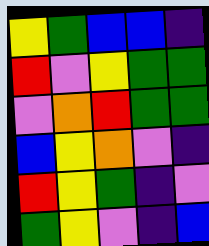[["yellow", "green", "blue", "blue", "indigo"], ["red", "violet", "yellow", "green", "green"], ["violet", "orange", "red", "green", "green"], ["blue", "yellow", "orange", "violet", "indigo"], ["red", "yellow", "green", "indigo", "violet"], ["green", "yellow", "violet", "indigo", "blue"]]